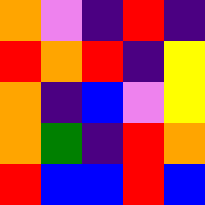[["orange", "violet", "indigo", "red", "indigo"], ["red", "orange", "red", "indigo", "yellow"], ["orange", "indigo", "blue", "violet", "yellow"], ["orange", "green", "indigo", "red", "orange"], ["red", "blue", "blue", "red", "blue"]]